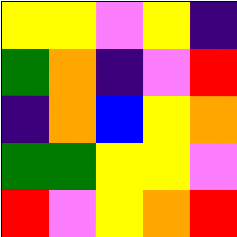[["yellow", "yellow", "violet", "yellow", "indigo"], ["green", "orange", "indigo", "violet", "red"], ["indigo", "orange", "blue", "yellow", "orange"], ["green", "green", "yellow", "yellow", "violet"], ["red", "violet", "yellow", "orange", "red"]]